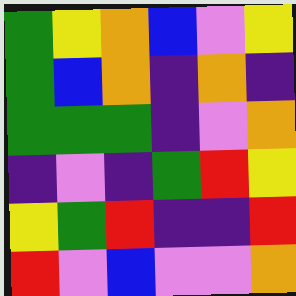[["green", "yellow", "orange", "blue", "violet", "yellow"], ["green", "blue", "orange", "indigo", "orange", "indigo"], ["green", "green", "green", "indigo", "violet", "orange"], ["indigo", "violet", "indigo", "green", "red", "yellow"], ["yellow", "green", "red", "indigo", "indigo", "red"], ["red", "violet", "blue", "violet", "violet", "orange"]]